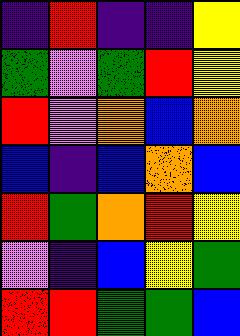[["indigo", "red", "indigo", "indigo", "yellow"], ["green", "violet", "green", "red", "yellow"], ["red", "violet", "orange", "blue", "orange"], ["blue", "indigo", "blue", "orange", "blue"], ["red", "green", "orange", "red", "yellow"], ["violet", "indigo", "blue", "yellow", "green"], ["red", "red", "green", "green", "blue"]]